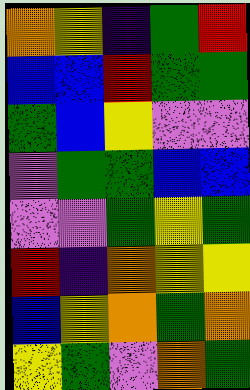[["orange", "yellow", "indigo", "green", "red"], ["blue", "blue", "red", "green", "green"], ["green", "blue", "yellow", "violet", "violet"], ["violet", "green", "green", "blue", "blue"], ["violet", "violet", "green", "yellow", "green"], ["red", "indigo", "orange", "yellow", "yellow"], ["blue", "yellow", "orange", "green", "orange"], ["yellow", "green", "violet", "orange", "green"]]